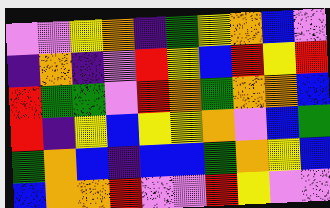[["violet", "violet", "yellow", "orange", "indigo", "green", "yellow", "orange", "blue", "violet"], ["indigo", "orange", "indigo", "violet", "red", "yellow", "blue", "red", "yellow", "red"], ["red", "green", "green", "violet", "red", "orange", "green", "orange", "orange", "blue"], ["red", "indigo", "yellow", "blue", "yellow", "yellow", "orange", "violet", "blue", "green"], ["green", "orange", "blue", "indigo", "blue", "blue", "green", "orange", "yellow", "blue"], ["blue", "orange", "orange", "red", "violet", "violet", "red", "yellow", "violet", "violet"]]